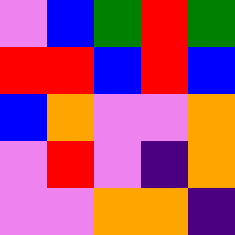[["violet", "blue", "green", "red", "green"], ["red", "red", "blue", "red", "blue"], ["blue", "orange", "violet", "violet", "orange"], ["violet", "red", "violet", "indigo", "orange"], ["violet", "violet", "orange", "orange", "indigo"]]